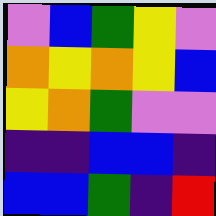[["violet", "blue", "green", "yellow", "violet"], ["orange", "yellow", "orange", "yellow", "blue"], ["yellow", "orange", "green", "violet", "violet"], ["indigo", "indigo", "blue", "blue", "indigo"], ["blue", "blue", "green", "indigo", "red"]]